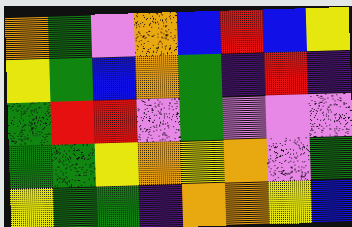[["orange", "green", "violet", "orange", "blue", "red", "blue", "yellow"], ["yellow", "green", "blue", "orange", "green", "indigo", "red", "indigo"], ["green", "red", "red", "violet", "green", "violet", "violet", "violet"], ["green", "green", "yellow", "orange", "yellow", "orange", "violet", "green"], ["yellow", "green", "green", "indigo", "orange", "orange", "yellow", "blue"]]